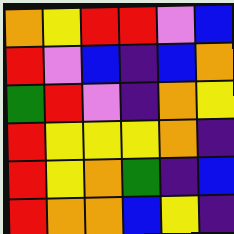[["orange", "yellow", "red", "red", "violet", "blue"], ["red", "violet", "blue", "indigo", "blue", "orange"], ["green", "red", "violet", "indigo", "orange", "yellow"], ["red", "yellow", "yellow", "yellow", "orange", "indigo"], ["red", "yellow", "orange", "green", "indigo", "blue"], ["red", "orange", "orange", "blue", "yellow", "indigo"]]